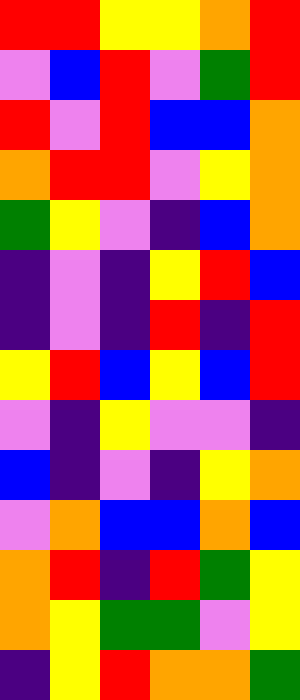[["red", "red", "yellow", "yellow", "orange", "red"], ["violet", "blue", "red", "violet", "green", "red"], ["red", "violet", "red", "blue", "blue", "orange"], ["orange", "red", "red", "violet", "yellow", "orange"], ["green", "yellow", "violet", "indigo", "blue", "orange"], ["indigo", "violet", "indigo", "yellow", "red", "blue"], ["indigo", "violet", "indigo", "red", "indigo", "red"], ["yellow", "red", "blue", "yellow", "blue", "red"], ["violet", "indigo", "yellow", "violet", "violet", "indigo"], ["blue", "indigo", "violet", "indigo", "yellow", "orange"], ["violet", "orange", "blue", "blue", "orange", "blue"], ["orange", "red", "indigo", "red", "green", "yellow"], ["orange", "yellow", "green", "green", "violet", "yellow"], ["indigo", "yellow", "red", "orange", "orange", "green"]]